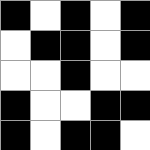[["black", "white", "black", "white", "black"], ["white", "black", "black", "white", "black"], ["white", "white", "black", "white", "white"], ["black", "white", "white", "black", "black"], ["black", "white", "black", "black", "white"]]